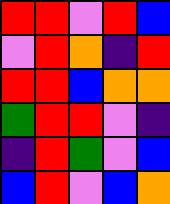[["red", "red", "violet", "red", "blue"], ["violet", "red", "orange", "indigo", "red"], ["red", "red", "blue", "orange", "orange"], ["green", "red", "red", "violet", "indigo"], ["indigo", "red", "green", "violet", "blue"], ["blue", "red", "violet", "blue", "orange"]]